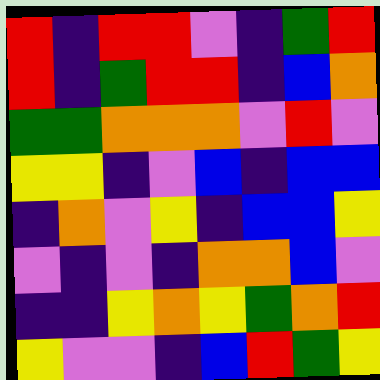[["red", "indigo", "red", "red", "violet", "indigo", "green", "red"], ["red", "indigo", "green", "red", "red", "indigo", "blue", "orange"], ["green", "green", "orange", "orange", "orange", "violet", "red", "violet"], ["yellow", "yellow", "indigo", "violet", "blue", "indigo", "blue", "blue"], ["indigo", "orange", "violet", "yellow", "indigo", "blue", "blue", "yellow"], ["violet", "indigo", "violet", "indigo", "orange", "orange", "blue", "violet"], ["indigo", "indigo", "yellow", "orange", "yellow", "green", "orange", "red"], ["yellow", "violet", "violet", "indigo", "blue", "red", "green", "yellow"]]